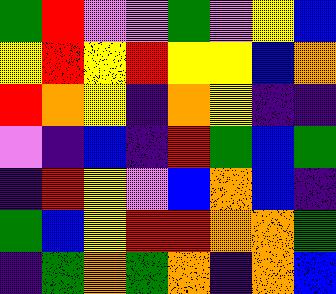[["green", "red", "violet", "violet", "green", "violet", "yellow", "blue"], ["yellow", "red", "yellow", "red", "yellow", "yellow", "blue", "orange"], ["red", "orange", "yellow", "indigo", "orange", "yellow", "indigo", "indigo"], ["violet", "indigo", "blue", "indigo", "red", "green", "blue", "green"], ["indigo", "red", "yellow", "violet", "blue", "orange", "blue", "indigo"], ["green", "blue", "yellow", "red", "red", "orange", "orange", "green"], ["indigo", "green", "orange", "green", "orange", "indigo", "orange", "blue"]]